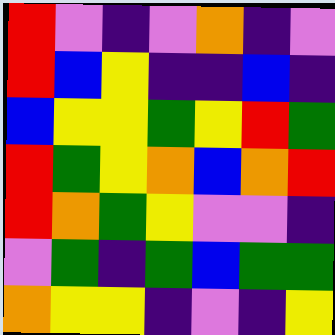[["red", "violet", "indigo", "violet", "orange", "indigo", "violet"], ["red", "blue", "yellow", "indigo", "indigo", "blue", "indigo"], ["blue", "yellow", "yellow", "green", "yellow", "red", "green"], ["red", "green", "yellow", "orange", "blue", "orange", "red"], ["red", "orange", "green", "yellow", "violet", "violet", "indigo"], ["violet", "green", "indigo", "green", "blue", "green", "green"], ["orange", "yellow", "yellow", "indigo", "violet", "indigo", "yellow"]]